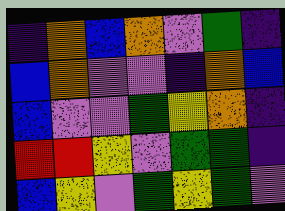[["indigo", "orange", "blue", "orange", "violet", "green", "indigo"], ["blue", "orange", "violet", "violet", "indigo", "orange", "blue"], ["blue", "violet", "violet", "green", "yellow", "orange", "indigo"], ["red", "red", "yellow", "violet", "green", "green", "indigo"], ["blue", "yellow", "violet", "green", "yellow", "green", "violet"]]